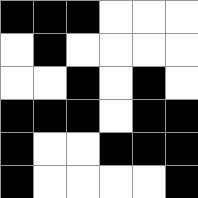[["black", "black", "black", "white", "white", "white"], ["white", "black", "white", "white", "white", "white"], ["white", "white", "black", "white", "black", "white"], ["black", "black", "black", "white", "black", "black"], ["black", "white", "white", "black", "black", "black"], ["black", "white", "white", "white", "white", "black"]]